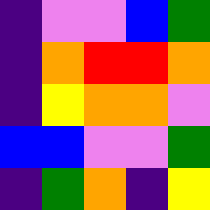[["indigo", "violet", "violet", "blue", "green"], ["indigo", "orange", "red", "red", "orange"], ["indigo", "yellow", "orange", "orange", "violet"], ["blue", "blue", "violet", "violet", "green"], ["indigo", "green", "orange", "indigo", "yellow"]]